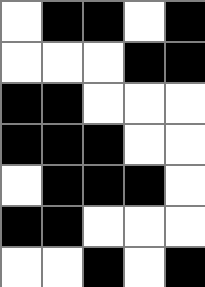[["white", "black", "black", "white", "black"], ["white", "white", "white", "black", "black"], ["black", "black", "white", "white", "white"], ["black", "black", "black", "white", "white"], ["white", "black", "black", "black", "white"], ["black", "black", "white", "white", "white"], ["white", "white", "black", "white", "black"]]